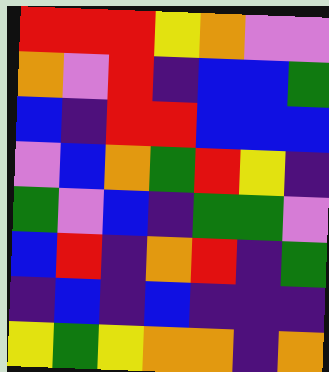[["red", "red", "red", "yellow", "orange", "violet", "violet"], ["orange", "violet", "red", "indigo", "blue", "blue", "green"], ["blue", "indigo", "red", "red", "blue", "blue", "blue"], ["violet", "blue", "orange", "green", "red", "yellow", "indigo"], ["green", "violet", "blue", "indigo", "green", "green", "violet"], ["blue", "red", "indigo", "orange", "red", "indigo", "green"], ["indigo", "blue", "indigo", "blue", "indigo", "indigo", "indigo"], ["yellow", "green", "yellow", "orange", "orange", "indigo", "orange"]]